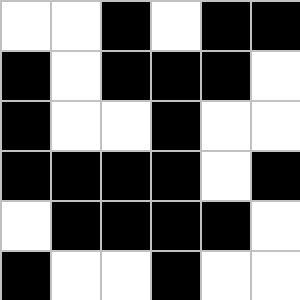[["white", "white", "black", "white", "black", "black"], ["black", "white", "black", "black", "black", "white"], ["black", "white", "white", "black", "white", "white"], ["black", "black", "black", "black", "white", "black"], ["white", "black", "black", "black", "black", "white"], ["black", "white", "white", "black", "white", "white"]]